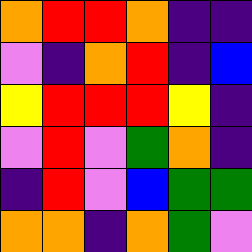[["orange", "red", "red", "orange", "indigo", "indigo"], ["violet", "indigo", "orange", "red", "indigo", "blue"], ["yellow", "red", "red", "red", "yellow", "indigo"], ["violet", "red", "violet", "green", "orange", "indigo"], ["indigo", "red", "violet", "blue", "green", "green"], ["orange", "orange", "indigo", "orange", "green", "violet"]]